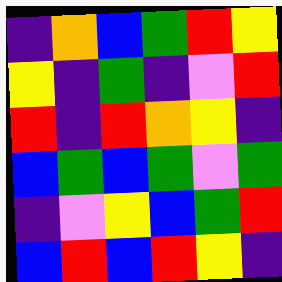[["indigo", "orange", "blue", "green", "red", "yellow"], ["yellow", "indigo", "green", "indigo", "violet", "red"], ["red", "indigo", "red", "orange", "yellow", "indigo"], ["blue", "green", "blue", "green", "violet", "green"], ["indigo", "violet", "yellow", "blue", "green", "red"], ["blue", "red", "blue", "red", "yellow", "indigo"]]